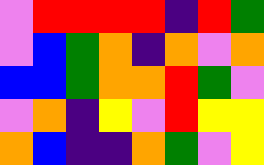[["violet", "red", "red", "red", "red", "indigo", "red", "green"], ["violet", "blue", "green", "orange", "indigo", "orange", "violet", "orange"], ["blue", "blue", "green", "orange", "orange", "red", "green", "violet"], ["violet", "orange", "indigo", "yellow", "violet", "red", "yellow", "yellow"], ["orange", "blue", "indigo", "indigo", "orange", "green", "violet", "yellow"]]